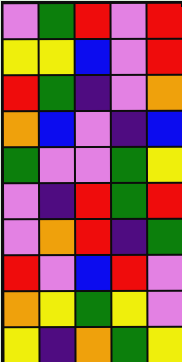[["violet", "green", "red", "violet", "red"], ["yellow", "yellow", "blue", "violet", "red"], ["red", "green", "indigo", "violet", "orange"], ["orange", "blue", "violet", "indigo", "blue"], ["green", "violet", "violet", "green", "yellow"], ["violet", "indigo", "red", "green", "red"], ["violet", "orange", "red", "indigo", "green"], ["red", "violet", "blue", "red", "violet"], ["orange", "yellow", "green", "yellow", "violet"], ["yellow", "indigo", "orange", "green", "yellow"]]